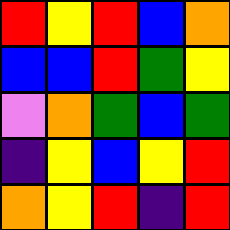[["red", "yellow", "red", "blue", "orange"], ["blue", "blue", "red", "green", "yellow"], ["violet", "orange", "green", "blue", "green"], ["indigo", "yellow", "blue", "yellow", "red"], ["orange", "yellow", "red", "indigo", "red"]]